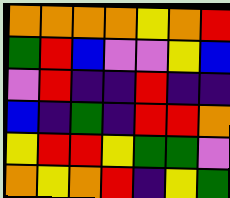[["orange", "orange", "orange", "orange", "yellow", "orange", "red"], ["green", "red", "blue", "violet", "violet", "yellow", "blue"], ["violet", "red", "indigo", "indigo", "red", "indigo", "indigo"], ["blue", "indigo", "green", "indigo", "red", "red", "orange"], ["yellow", "red", "red", "yellow", "green", "green", "violet"], ["orange", "yellow", "orange", "red", "indigo", "yellow", "green"]]